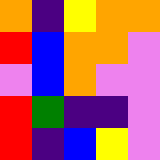[["orange", "indigo", "yellow", "orange", "orange"], ["red", "blue", "orange", "orange", "violet"], ["violet", "blue", "orange", "violet", "violet"], ["red", "green", "indigo", "indigo", "violet"], ["red", "indigo", "blue", "yellow", "violet"]]